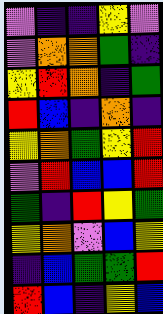[["violet", "indigo", "indigo", "yellow", "violet"], ["violet", "orange", "orange", "green", "indigo"], ["yellow", "red", "orange", "indigo", "green"], ["red", "blue", "indigo", "orange", "indigo"], ["yellow", "orange", "green", "yellow", "red"], ["violet", "red", "blue", "blue", "red"], ["green", "indigo", "red", "yellow", "green"], ["yellow", "orange", "violet", "blue", "yellow"], ["indigo", "blue", "green", "green", "red"], ["red", "blue", "indigo", "yellow", "blue"]]